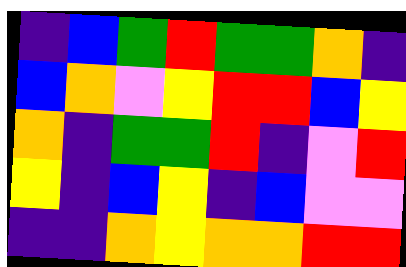[["indigo", "blue", "green", "red", "green", "green", "orange", "indigo"], ["blue", "orange", "violet", "yellow", "red", "red", "blue", "yellow"], ["orange", "indigo", "green", "green", "red", "indigo", "violet", "red"], ["yellow", "indigo", "blue", "yellow", "indigo", "blue", "violet", "violet"], ["indigo", "indigo", "orange", "yellow", "orange", "orange", "red", "red"]]